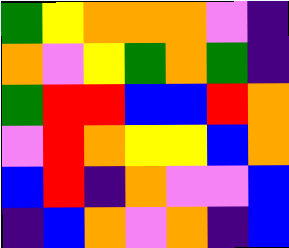[["green", "yellow", "orange", "orange", "orange", "violet", "indigo"], ["orange", "violet", "yellow", "green", "orange", "green", "indigo"], ["green", "red", "red", "blue", "blue", "red", "orange"], ["violet", "red", "orange", "yellow", "yellow", "blue", "orange"], ["blue", "red", "indigo", "orange", "violet", "violet", "blue"], ["indigo", "blue", "orange", "violet", "orange", "indigo", "blue"]]